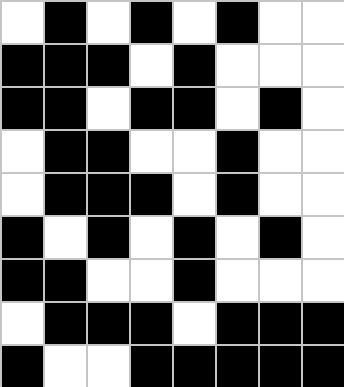[["white", "black", "white", "black", "white", "black", "white", "white"], ["black", "black", "black", "white", "black", "white", "white", "white"], ["black", "black", "white", "black", "black", "white", "black", "white"], ["white", "black", "black", "white", "white", "black", "white", "white"], ["white", "black", "black", "black", "white", "black", "white", "white"], ["black", "white", "black", "white", "black", "white", "black", "white"], ["black", "black", "white", "white", "black", "white", "white", "white"], ["white", "black", "black", "black", "white", "black", "black", "black"], ["black", "white", "white", "black", "black", "black", "black", "black"]]